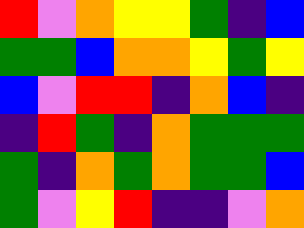[["red", "violet", "orange", "yellow", "yellow", "green", "indigo", "blue"], ["green", "green", "blue", "orange", "orange", "yellow", "green", "yellow"], ["blue", "violet", "red", "red", "indigo", "orange", "blue", "indigo"], ["indigo", "red", "green", "indigo", "orange", "green", "green", "green"], ["green", "indigo", "orange", "green", "orange", "green", "green", "blue"], ["green", "violet", "yellow", "red", "indigo", "indigo", "violet", "orange"]]